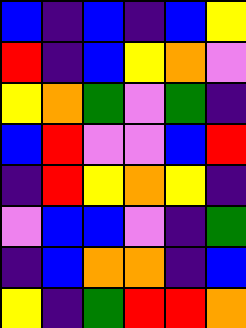[["blue", "indigo", "blue", "indigo", "blue", "yellow"], ["red", "indigo", "blue", "yellow", "orange", "violet"], ["yellow", "orange", "green", "violet", "green", "indigo"], ["blue", "red", "violet", "violet", "blue", "red"], ["indigo", "red", "yellow", "orange", "yellow", "indigo"], ["violet", "blue", "blue", "violet", "indigo", "green"], ["indigo", "blue", "orange", "orange", "indigo", "blue"], ["yellow", "indigo", "green", "red", "red", "orange"]]